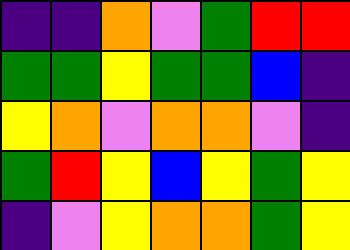[["indigo", "indigo", "orange", "violet", "green", "red", "red"], ["green", "green", "yellow", "green", "green", "blue", "indigo"], ["yellow", "orange", "violet", "orange", "orange", "violet", "indigo"], ["green", "red", "yellow", "blue", "yellow", "green", "yellow"], ["indigo", "violet", "yellow", "orange", "orange", "green", "yellow"]]